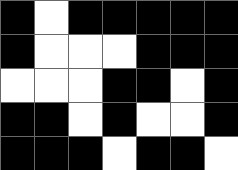[["black", "white", "black", "black", "black", "black", "black"], ["black", "white", "white", "white", "black", "black", "black"], ["white", "white", "white", "black", "black", "white", "black"], ["black", "black", "white", "black", "white", "white", "black"], ["black", "black", "black", "white", "black", "black", "white"]]